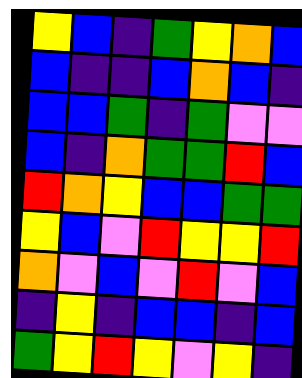[["yellow", "blue", "indigo", "green", "yellow", "orange", "blue"], ["blue", "indigo", "indigo", "blue", "orange", "blue", "indigo"], ["blue", "blue", "green", "indigo", "green", "violet", "violet"], ["blue", "indigo", "orange", "green", "green", "red", "blue"], ["red", "orange", "yellow", "blue", "blue", "green", "green"], ["yellow", "blue", "violet", "red", "yellow", "yellow", "red"], ["orange", "violet", "blue", "violet", "red", "violet", "blue"], ["indigo", "yellow", "indigo", "blue", "blue", "indigo", "blue"], ["green", "yellow", "red", "yellow", "violet", "yellow", "indigo"]]